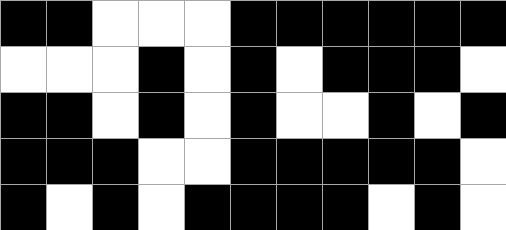[["black", "black", "white", "white", "white", "black", "black", "black", "black", "black", "black"], ["white", "white", "white", "black", "white", "black", "white", "black", "black", "black", "white"], ["black", "black", "white", "black", "white", "black", "white", "white", "black", "white", "black"], ["black", "black", "black", "white", "white", "black", "black", "black", "black", "black", "white"], ["black", "white", "black", "white", "black", "black", "black", "black", "white", "black", "white"]]